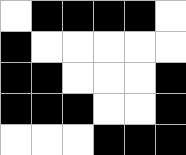[["white", "black", "black", "black", "black", "white"], ["black", "white", "white", "white", "white", "white"], ["black", "black", "white", "white", "white", "black"], ["black", "black", "black", "white", "white", "black"], ["white", "white", "white", "black", "black", "black"]]